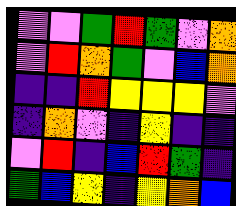[["violet", "violet", "green", "red", "green", "violet", "orange"], ["violet", "red", "orange", "green", "violet", "blue", "orange"], ["indigo", "indigo", "red", "yellow", "yellow", "yellow", "violet"], ["indigo", "orange", "violet", "indigo", "yellow", "indigo", "indigo"], ["violet", "red", "indigo", "blue", "red", "green", "indigo"], ["green", "blue", "yellow", "indigo", "yellow", "orange", "blue"]]